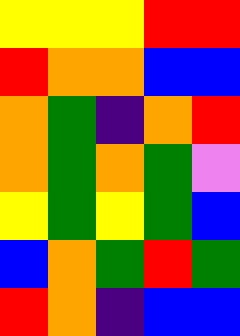[["yellow", "yellow", "yellow", "red", "red"], ["red", "orange", "orange", "blue", "blue"], ["orange", "green", "indigo", "orange", "red"], ["orange", "green", "orange", "green", "violet"], ["yellow", "green", "yellow", "green", "blue"], ["blue", "orange", "green", "red", "green"], ["red", "orange", "indigo", "blue", "blue"]]